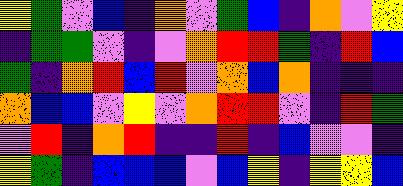[["yellow", "green", "violet", "blue", "indigo", "orange", "violet", "green", "blue", "indigo", "orange", "violet", "yellow"], ["indigo", "green", "green", "violet", "indigo", "violet", "orange", "red", "red", "green", "indigo", "red", "blue"], ["green", "indigo", "orange", "red", "blue", "red", "violet", "orange", "blue", "orange", "indigo", "indigo", "indigo"], ["orange", "blue", "blue", "violet", "yellow", "violet", "orange", "red", "red", "violet", "indigo", "red", "green"], ["violet", "red", "indigo", "orange", "red", "indigo", "indigo", "red", "indigo", "blue", "violet", "violet", "indigo"], ["yellow", "green", "indigo", "blue", "blue", "blue", "violet", "blue", "yellow", "indigo", "yellow", "yellow", "blue"]]